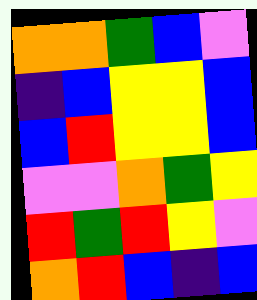[["orange", "orange", "green", "blue", "violet"], ["indigo", "blue", "yellow", "yellow", "blue"], ["blue", "red", "yellow", "yellow", "blue"], ["violet", "violet", "orange", "green", "yellow"], ["red", "green", "red", "yellow", "violet"], ["orange", "red", "blue", "indigo", "blue"]]